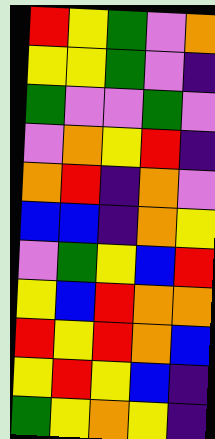[["red", "yellow", "green", "violet", "orange"], ["yellow", "yellow", "green", "violet", "indigo"], ["green", "violet", "violet", "green", "violet"], ["violet", "orange", "yellow", "red", "indigo"], ["orange", "red", "indigo", "orange", "violet"], ["blue", "blue", "indigo", "orange", "yellow"], ["violet", "green", "yellow", "blue", "red"], ["yellow", "blue", "red", "orange", "orange"], ["red", "yellow", "red", "orange", "blue"], ["yellow", "red", "yellow", "blue", "indigo"], ["green", "yellow", "orange", "yellow", "indigo"]]